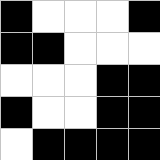[["black", "white", "white", "white", "black"], ["black", "black", "white", "white", "white"], ["white", "white", "white", "black", "black"], ["black", "white", "white", "black", "black"], ["white", "black", "black", "black", "black"]]